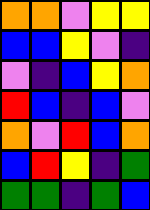[["orange", "orange", "violet", "yellow", "yellow"], ["blue", "blue", "yellow", "violet", "indigo"], ["violet", "indigo", "blue", "yellow", "orange"], ["red", "blue", "indigo", "blue", "violet"], ["orange", "violet", "red", "blue", "orange"], ["blue", "red", "yellow", "indigo", "green"], ["green", "green", "indigo", "green", "blue"]]